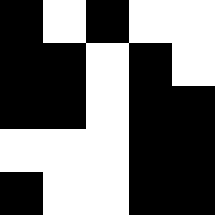[["black", "white", "black", "white", "white"], ["black", "black", "white", "black", "white"], ["black", "black", "white", "black", "black"], ["white", "white", "white", "black", "black"], ["black", "white", "white", "black", "black"]]